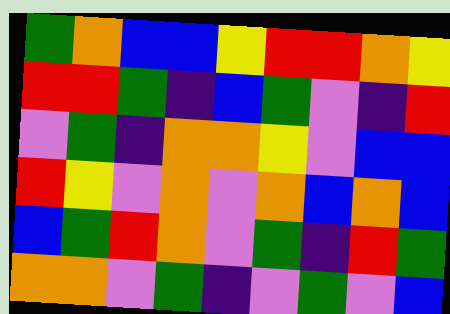[["green", "orange", "blue", "blue", "yellow", "red", "red", "orange", "yellow"], ["red", "red", "green", "indigo", "blue", "green", "violet", "indigo", "red"], ["violet", "green", "indigo", "orange", "orange", "yellow", "violet", "blue", "blue"], ["red", "yellow", "violet", "orange", "violet", "orange", "blue", "orange", "blue"], ["blue", "green", "red", "orange", "violet", "green", "indigo", "red", "green"], ["orange", "orange", "violet", "green", "indigo", "violet", "green", "violet", "blue"]]